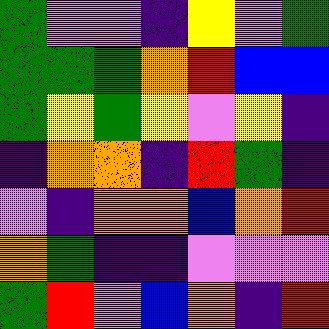[["green", "violet", "violet", "indigo", "yellow", "violet", "green"], ["green", "green", "green", "orange", "red", "blue", "blue"], ["green", "yellow", "green", "yellow", "violet", "yellow", "indigo"], ["indigo", "orange", "orange", "indigo", "red", "green", "indigo"], ["violet", "indigo", "orange", "orange", "blue", "orange", "red"], ["orange", "green", "indigo", "indigo", "violet", "violet", "violet"], ["green", "red", "violet", "blue", "orange", "indigo", "red"]]